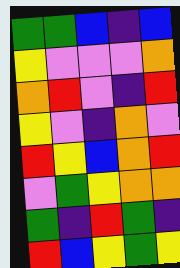[["green", "green", "blue", "indigo", "blue"], ["yellow", "violet", "violet", "violet", "orange"], ["orange", "red", "violet", "indigo", "red"], ["yellow", "violet", "indigo", "orange", "violet"], ["red", "yellow", "blue", "orange", "red"], ["violet", "green", "yellow", "orange", "orange"], ["green", "indigo", "red", "green", "indigo"], ["red", "blue", "yellow", "green", "yellow"]]